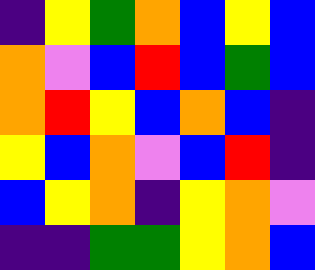[["indigo", "yellow", "green", "orange", "blue", "yellow", "blue"], ["orange", "violet", "blue", "red", "blue", "green", "blue"], ["orange", "red", "yellow", "blue", "orange", "blue", "indigo"], ["yellow", "blue", "orange", "violet", "blue", "red", "indigo"], ["blue", "yellow", "orange", "indigo", "yellow", "orange", "violet"], ["indigo", "indigo", "green", "green", "yellow", "orange", "blue"]]